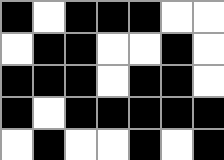[["black", "white", "black", "black", "black", "white", "white"], ["white", "black", "black", "white", "white", "black", "white"], ["black", "black", "black", "white", "black", "black", "white"], ["black", "white", "black", "black", "black", "black", "black"], ["white", "black", "white", "white", "black", "white", "black"]]